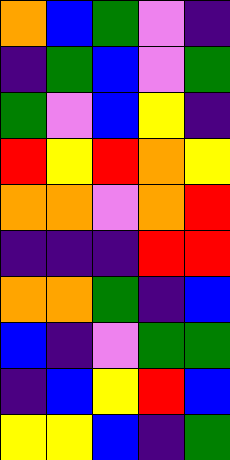[["orange", "blue", "green", "violet", "indigo"], ["indigo", "green", "blue", "violet", "green"], ["green", "violet", "blue", "yellow", "indigo"], ["red", "yellow", "red", "orange", "yellow"], ["orange", "orange", "violet", "orange", "red"], ["indigo", "indigo", "indigo", "red", "red"], ["orange", "orange", "green", "indigo", "blue"], ["blue", "indigo", "violet", "green", "green"], ["indigo", "blue", "yellow", "red", "blue"], ["yellow", "yellow", "blue", "indigo", "green"]]